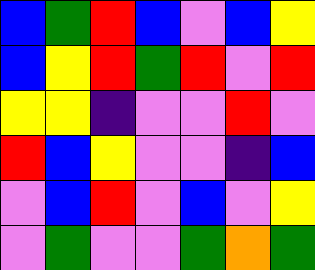[["blue", "green", "red", "blue", "violet", "blue", "yellow"], ["blue", "yellow", "red", "green", "red", "violet", "red"], ["yellow", "yellow", "indigo", "violet", "violet", "red", "violet"], ["red", "blue", "yellow", "violet", "violet", "indigo", "blue"], ["violet", "blue", "red", "violet", "blue", "violet", "yellow"], ["violet", "green", "violet", "violet", "green", "orange", "green"]]